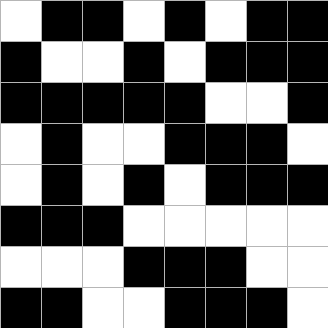[["white", "black", "black", "white", "black", "white", "black", "black"], ["black", "white", "white", "black", "white", "black", "black", "black"], ["black", "black", "black", "black", "black", "white", "white", "black"], ["white", "black", "white", "white", "black", "black", "black", "white"], ["white", "black", "white", "black", "white", "black", "black", "black"], ["black", "black", "black", "white", "white", "white", "white", "white"], ["white", "white", "white", "black", "black", "black", "white", "white"], ["black", "black", "white", "white", "black", "black", "black", "white"]]